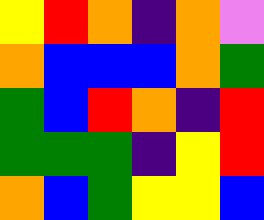[["yellow", "red", "orange", "indigo", "orange", "violet"], ["orange", "blue", "blue", "blue", "orange", "green"], ["green", "blue", "red", "orange", "indigo", "red"], ["green", "green", "green", "indigo", "yellow", "red"], ["orange", "blue", "green", "yellow", "yellow", "blue"]]